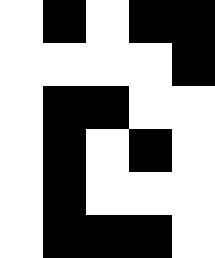[["white", "black", "white", "black", "black"], ["white", "white", "white", "white", "black"], ["white", "black", "black", "white", "white"], ["white", "black", "white", "black", "white"], ["white", "black", "white", "white", "white"], ["white", "black", "black", "black", "white"]]